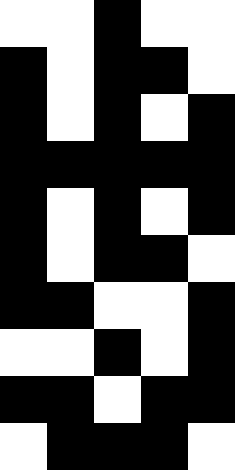[["white", "white", "black", "white", "white"], ["black", "white", "black", "black", "white"], ["black", "white", "black", "white", "black"], ["black", "black", "black", "black", "black"], ["black", "white", "black", "white", "black"], ["black", "white", "black", "black", "white"], ["black", "black", "white", "white", "black"], ["white", "white", "black", "white", "black"], ["black", "black", "white", "black", "black"], ["white", "black", "black", "black", "white"]]